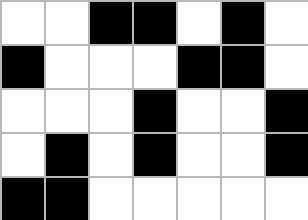[["white", "white", "black", "black", "white", "black", "white"], ["black", "white", "white", "white", "black", "black", "white"], ["white", "white", "white", "black", "white", "white", "black"], ["white", "black", "white", "black", "white", "white", "black"], ["black", "black", "white", "white", "white", "white", "white"]]